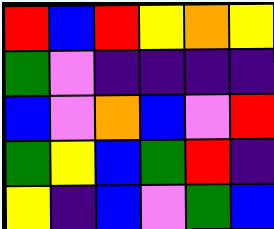[["red", "blue", "red", "yellow", "orange", "yellow"], ["green", "violet", "indigo", "indigo", "indigo", "indigo"], ["blue", "violet", "orange", "blue", "violet", "red"], ["green", "yellow", "blue", "green", "red", "indigo"], ["yellow", "indigo", "blue", "violet", "green", "blue"]]